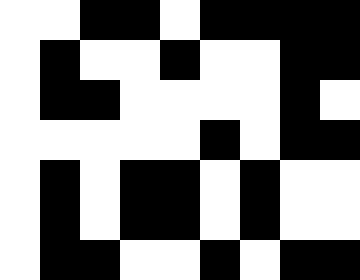[["white", "white", "black", "black", "white", "black", "black", "black", "black"], ["white", "black", "white", "white", "black", "white", "white", "black", "black"], ["white", "black", "black", "white", "white", "white", "white", "black", "white"], ["white", "white", "white", "white", "white", "black", "white", "black", "black"], ["white", "black", "white", "black", "black", "white", "black", "white", "white"], ["white", "black", "white", "black", "black", "white", "black", "white", "white"], ["white", "black", "black", "white", "white", "black", "white", "black", "black"]]